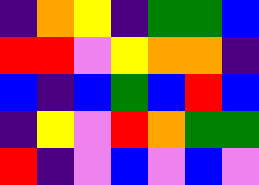[["indigo", "orange", "yellow", "indigo", "green", "green", "blue"], ["red", "red", "violet", "yellow", "orange", "orange", "indigo"], ["blue", "indigo", "blue", "green", "blue", "red", "blue"], ["indigo", "yellow", "violet", "red", "orange", "green", "green"], ["red", "indigo", "violet", "blue", "violet", "blue", "violet"]]